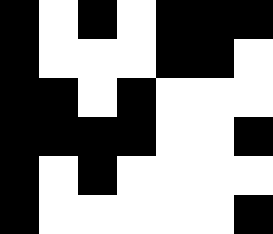[["black", "white", "black", "white", "black", "black", "black"], ["black", "white", "white", "white", "black", "black", "white"], ["black", "black", "white", "black", "white", "white", "white"], ["black", "black", "black", "black", "white", "white", "black"], ["black", "white", "black", "white", "white", "white", "white"], ["black", "white", "white", "white", "white", "white", "black"]]